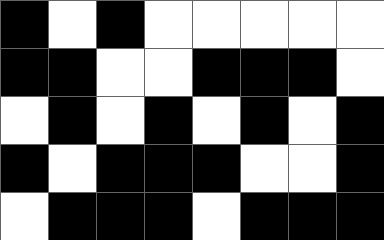[["black", "white", "black", "white", "white", "white", "white", "white"], ["black", "black", "white", "white", "black", "black", "black", "white"], ["white", "black", "white", "black", "white", "black", "white", "black"], ["black", "white", "black", "black", "black", "white", "white", "black"], ["white", "black", "black", "black", "white", "black", "black", "black"]]